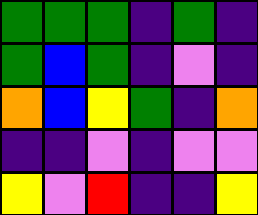[["green", "green", "green", "indigo", "green", "indigo"], ["green", "blue", "green", "indigo", "violet", "indigo"], ["orange", "blue", "yellow", "green", "indigo", "orange"], ["indigo", "indigo", "violet", "indigo", "violet", "violet"], ["yellow", "violet", "red", "indigo", "indigo", "yellow"]]